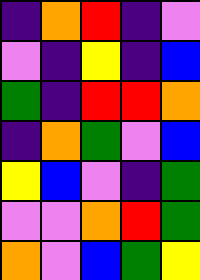[["indigo", "orange", "red", "indigo", "violet"], ["violet", "indigo", "yellow", "indigo", "blue"], ["green", "indigo", "red", "red", "orange"], ["indigo", "orange", "green", "violet", "blue"], ["yellow", "blue", "violet", "indigo", "green"], ["violet", "violet", "orange", "red", "green"], ["orange", "violet", "blue", "green", "yellow"]]